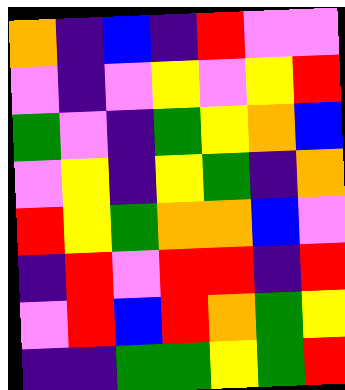[["orange", "indigo", "blue", "indigo", "red", "violet", "violet"], ["violet", "indigo", "violet", "yellow", "violet", "yellow", "red"], ["green", "violet", "indigo", "green", "yellow", "orange", "blue"], ["violet", "yellow", "indigo", "yellow", "green", "indigo", "orange"], ["red", "yellow", "green", "orange", "orange", "blue", "violet"], ["indigo", "red", "violet", "red", "red", "indigo", "red"], ["violet", "red", "blue", "red", "orange", "green", "yellow"], ["indigo", "indigo", "green", "green", "yellow", "green", "red"]]